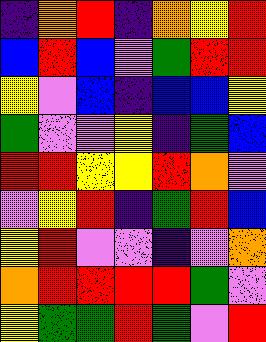[["indigo", "orange", "red", "indigo", "orange", "yellow", "red"], ["blue", "red", "blue", "violet", "green", "red", "red"], ["yellow", "violet", "blue", "indigo", "blue", "blue", "yellow"], ["green", "violet", "violet", "yellow", "indigo", "green", "blue"], ["red", "red", "yellow", "yellow", "red", "orange", "violet"], ["violet", "yellow", "red", "indigo", "green", "red", "blue"], ["yellow", "red", "violet", "violet", "indigo", "violet", "orange"], ["orange", "red", "red", "red", "red", "green", "violet"], ["yellow", "green", "green", "red", "green", "violet", "red"]]